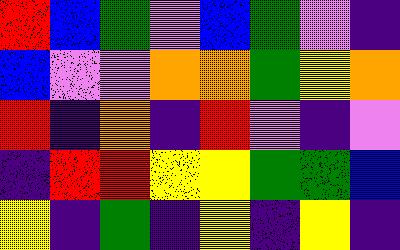[["red", "blue", "green", "violet", "blue", "green", "violet", "indigo"], ["blue", "violet", "violet", "orange", "orange", "green", "yellow", "orange"], ["red", "indigo", "orange", "indigo", "red", "violet", "indigo", "violet"], ["indigo", "red", "red", "yellow", "yellow", "green", "green", "blue"], ["yellow", "indigo", "green", "indigo", "yellow", "indigo", "yellow", "indigo"]]